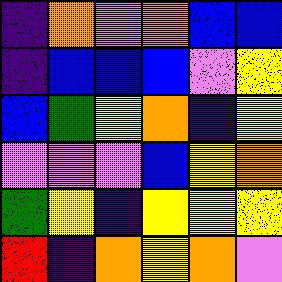[["indigo", "orange", "violet", "orange", "blue", "blue"], ["indigo", "blue", "blue", "blue", "violet", "yellow"], ["blue", "green", "yellow", "orange", "indigo", "yellow"], ["violet", "violet", "violet", "blue", "yellow", "orange"], ["green", "yellow", "indigo", "yellow", "yellow", "yellow"], ["red", "indigo", "orange", "yellow", "orange", "violet"]]